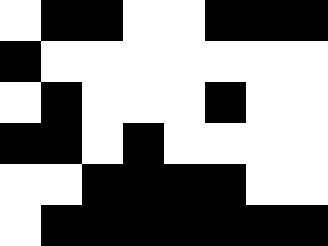[["white", "black", "black", "white", "white", "black", "black", "black"], ["black", "white", "white", "white", "white", "white", "white", "white"], ["white", "black", "white", "white", "white", "black", "white", "white"], ["black", "black", "white", "black", "white", "white", "white", "white"], ["white", "white", "black", "black", "black", "black", "white", "white"], ["white", "black", "black", "black", "black", "black", "black", "black"]]